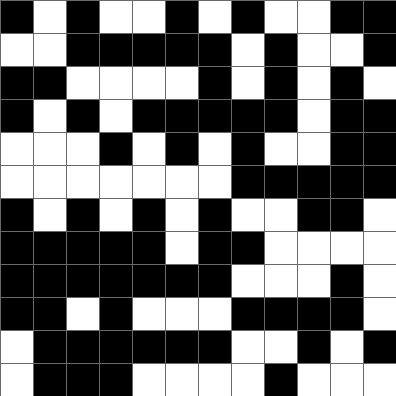[["black", "white", "black", "white", "white", "black", "white", "black", "white", "white", "black", "black"], ["white", "white", "black", "black", "black", "black", "black", "white", "black", "white", "white", "black"], ["black", "black", "white", "white", "white", "white", "black", "white", "black", "white", "black", "white"], ["black", "white", "black", "white", "black", "black", "black", "black", "black", "white", "black", "black"], ["white", "white", "white", "black", "white", "black", "white", "black", "white", "white", "black", "black"], ["white", "white", "white", "white", "white", "white", "white", "black", "black", "black", "black", "black"], ["black", "white", "black", "white", "black", "white", "black", "white", "white", "black", "black", "white"], ["black", "black", "black", "black", "black", "white", "black", "black", "white", "white", "white", "white"], ["black", "black", "black", "black", "black", "black", "black", "white", "white", "white", "black", "white"], ["black", "black", "white", "black", "white", "white", "white", "black", "black", "black", "black", "white"], ["white", "black", "black", "black", "black", "black", "black", "white", "white", "black", "white", "black"], ["white", "black", "black", "black", "white", "white", "white", "white", "black", "white", "white", "white"]]